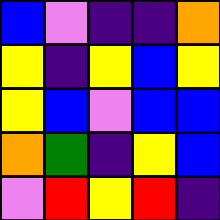[["blue", "violet", "indigo", "indigo", "orange"], ["yellow", "indigo", "yellow", "blue", "yellow"], ["yellow", "blue", "violet", "blue", "blue"], ["orange", "green", "indigo", "yellow", "blue"], ["violet", "red", "yellow", "red", "indigo"]]